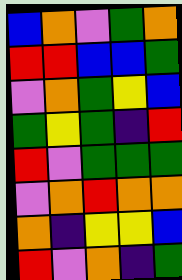[["blue", "orange", "violet", "green", "orange"], ["red", "red", "blue", "blue", "green"], ["violet", "orange", "green", "yellow", "blue"], ["green", "yellow", "green", "indigo", "red"], ["red", "violet", "green", "green", "green"], ["violet", "orange", "red", "orange", "orange"], ["orange", "indigo", "yellow", "yellow", "blue"], ["red", "violet", "orange", "indigo", "green"]]